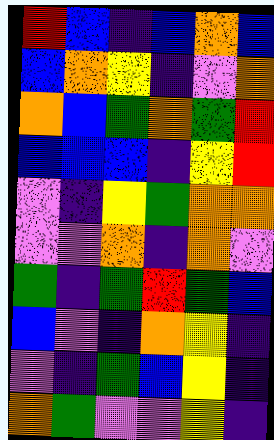[["red", "blue", "indigo", "blue", "orange", "blue"], ["blue", "orange", "yellow", "indigo", "violet", "orange"], ["orange", "blue", "green", "orange", "green", "red"], ["blue", "blue", "blue", "indigo", "yellow", "red"], ["violet", "indigo", "yellow", "green", "orange", "orange"], ["violet", "violet", "orange", "indigo", "orange", "violet"], ["green", "indigo", "green", "red", "green", "blue"], ["blue", "violet", "indigo", "orange", "yellow", "indigo"], ["violet", "indigo", "green", "blue", "yellow", "indigo"], ["orange", "green", "violet", "violet", "yellow", "indigo"]]